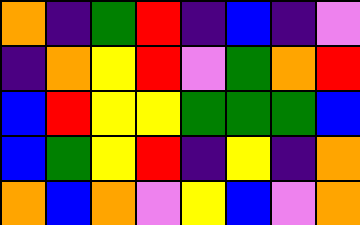[["orange", "indigo", "green", "red", "indigo", "blue", "indigo", "violet"], ["indigo", "orange", "yellow", "red", "violet", "green", "orange", "red"], ["blue", "red", "yellow", "yellow", "green", "green", "green", "blue"], ["blue", "green", "yellow", "red", "indigo", "yellow", "indigo", "orange"], ["orange", "blue", "orange", "violet", "yellow", "blue", "violet", "orange"]]